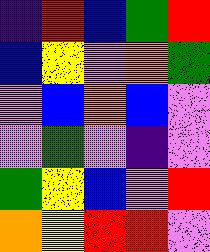[["indigo", "red", "blue", "green", "red"], ["blue", "yellow", "violet", "orange", "green"], ["violet", "blue", "orange", "blue", "violet"], ["violet", "green", "violet", "indigo", "violet"], ["green", "yellow", "blue", "violet", "red"], ["orange", "yellow", "red", "red", "violet"]]